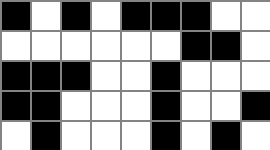[["black", "white", "black", "white", "black", "black", "black", "white", "white"], ["white", "white", "white", "white", "white", "white", "black", "black", "white"], ["black", "black", "black", "white", "white", "black", "white", "white", "white"], ["black", "black", "white", "white", "white", "black", "white", "white", "black"], ["white", "black", "white", "white", "white", "black", "white", "black", "white"]]